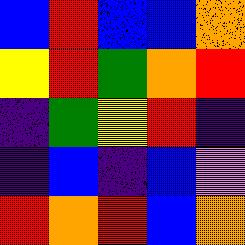[["blue", "red", "blue", "blue", "orange"], ["yellow", "red", "green", "orange", "red"], ["indigo", "green", "yellow", "red", "indigo"], ["indigo", "blue", "indigo", "blue", "violet"], ["red", "orange", "red", "blue", "orange"]]